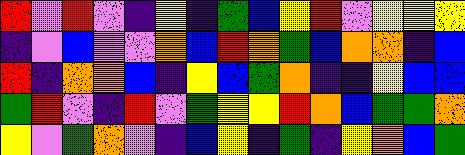[["red", "violet", "red", "violet", "indigo", "yellow", "indigo", "green", "blue", "yellow", "red", "violet", "yellow", "yellow", "yellow"], ["indigo", "violet", "blue", "violet", "violet", "orange", "blue", "red", "orange", "green", "blue", "orange", "orange", "indigo", "blue"], ["red", "indigo", "orange", "orange", "blue", "indigo", "yellow", "blue", "green", "orange", "indigo", "indigo", "yellow", "blue", "blue"], ["green", "red", "violet", "indigo", "red", "violet", "green", "yellow", "yellow", "red", "orange", "blue", "green", "green", "orange"], ["yellow", "violet", "green", "orange", "violet", "indigo", "blue", "yellow", "indigo", "green", "indigo", "yellow", "orange", "blue", "green"]]